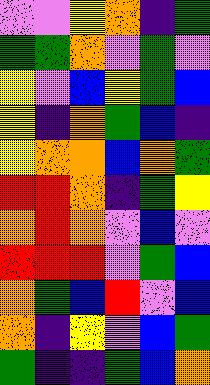[["violet", "violet", "yellow", "orange", "indigo", "green"], ["green", "green", "orange", "violet", "green", "violet"], ["yellow", "violet", "blue", "yellow", "green", "blue"], ["yellow", "indigo", "orange", "green", "blue", "indigo"], ["yellow", "orange", "orange", "blue", "orange", "green"], ["red", "red", "orange", "indigo", "green", "yellow"], ["orange", "red", "orange", "violet", "blue", "violet"], ["red", "red", "red", "violet", "green", "blue"], ["orange", "green", "blue", "red", "violet", "blue"], ["orange", "indigo", "yellow", "violet", "blue", "green"], ["green", "indigo", "indigo", "green", "blue", "orange"]]